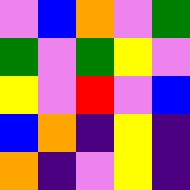[["violet", "blue", "orange", "violet", "green"], ["green", "violet", "green", "yellow", "violet"], ["yellow", "violet", "red", "violet", "blue"], ["blue", "orange", "indigo", "yellow", "indigo"], ["orange", "indigo", "violet", "yellow", "indigo"]]